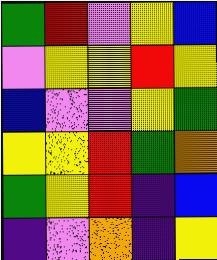[["green", "red", "violet", "yellow", "blue"], ["violet", "yellow", "yellow", "red", "yellow"], ["blue", "violet", "violet", "yellow", "green"], ["yellow", "yellow", "red", "green", "orange"], ["green", "yellow", "red", "indigo", "blue"], ["indigo", "violet", "orange", "indigo", "yellow"]]